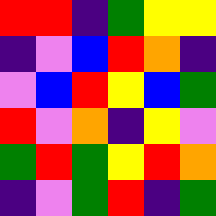[["red", "red", "indigo", "green", "yellow", "yellow"], ["indigo", "violet", "blue", "red", "orange", "indigo"], ["violet", "blue", "red", "yellow", "blue", "green"], ["red", "violet", "orange", "indigo", "yellow", "violet"], ["green", "red", "green", "yellow", "red", "orange"], ["indigo", "violet", "green", "red", "indigo", "green"]]